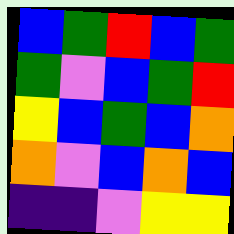[["blue", "green", "red", "blue", "green"], ["green", "violet", "blue", "green", "red"], ["yellow", "blue", "green", "blue", "orange"], ["orange", "violet", "blue", "orange", "blue"], ["indigo", "indigo", "violet", "yellow", "yellow"]]